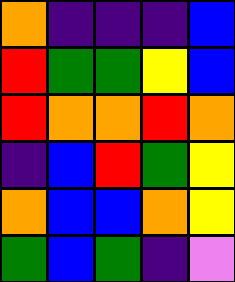[["orange", "indigo", "indigo", "indigo", "blue"], ["red", "green", "green", "yellow", "blue"], ["red", "orange", "orange", "red", "orange"], ["indigo", "blue", "red", "green", "yellow"], ["orange", "blue", "blue", "orange", "yellow"], ["green", "blue", "green", "indigo", "violet"]]